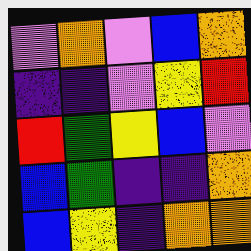[["violet", "orange", "violet", "blue", "orange"], ["indigo", "indigo", "violet", "yellow", "red"], ["red", "green", "yellow", "blue", "violet"], ["blue", "green", "indigo", "indigo", "orange"], ["blue", "yellow", "indigo", "orange", "orange"]]